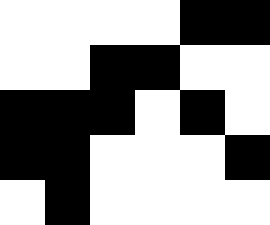[["white", "white", "white", "white", "black", "black"], ["white", "white", "black", "black", "white", "white"], ["black", "black", "black", "white", "black", "white"], ["black", "black", "white", "white", "white", "black"], ["white", "black", "white", "white", "white", "white"]]